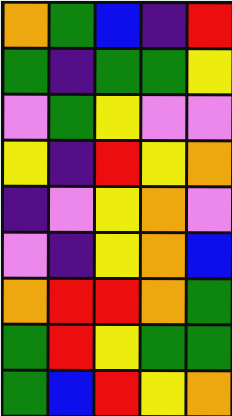[["orange", "green", "blue", "indigo", "red"], ["green", "indigo", "green", "green", "yellow"], ["violet", "green", "yellow", "violet", "violet"], ["yellow", "indigo", "red", "yellow", "orange"], ["indigo", "violet", "yellow", "orange", "violet"], ["violet", "indigo", "yellow", "orange", "blue"], ["orange", "red", "red", "orange", "green"], ["green", "red", "yellow", "green", "green"], ["green", "blue", "red", "yellow", "orange"]]